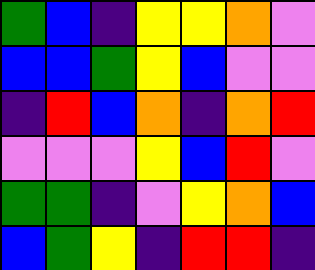[["green", "blue", "indigo", "yellow", "yellow", "orange", "violet"], ["blue", "blue", "green", "yellow", "blue", "violet", "violet"], ["indigo", "red", "blue", "orange", "indigo", "orange", "red"], ["violet", "violet", "violet", "yellow", "blue", "red", "violet"], ["green", "green", "indigo", "violet", "yellow", "orange", "blue"], ["blue", "green", "yellow", "indigo", "red", "red", "indigo"]]